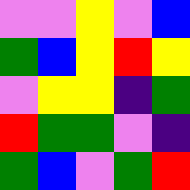[["violet", "violet", "yellow", "violet", "blue"], ["green", "blue", "yellow", "red", "yellow"], ["violet", "yellow", "yellow", "indigo", "green"], ["red", "green", "green", "violet", "indigo"], ["green", "blue", "violet", "green", "red"]]